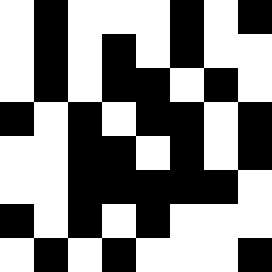[["white", "black", "white", "white", "white", "black", "white", "black"], ["white", "black", "white", "black", "white", "black", "white", "white"], ["white", "black", "white", "black", "black", "white", "black", "white"], ["black", "white", "black", "white", "black", "black", "white", "black"], ["white", "white", "black", "black", "white", "black", "white", "black"], ["white", "white", "black", "black", "black", "black", "black", "white"], ["black", "white", "black", "white", "black", "white", "white", "white"], ["white", "black", "white", "black", "white", "white", "white", "black"]]